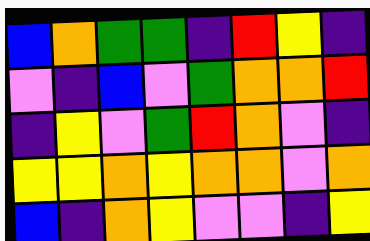[["blue", "orange", "green", "green", "indigo", "red", "yellow", "indigo"], ["violet", "indigo", "blue", "violet", "green", "orange", "orange", "red"], ["indigo", "yellow", "violet", "green", "red", "orange", "violet", "indigo"], ["yellow", "yellow", "orange", "yellow", "orange", "orange", "violet", "orange"], ["blue", "indigo", "orange", "yellow", "violet", "violet", "indigo", "yellow"]]